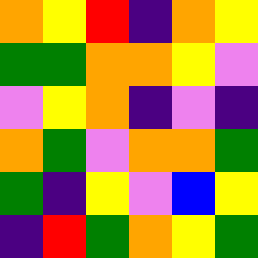[["orange", "yellow", "red", "indigo", "orange", "yellow"], ["green", "green", "orange", "orange", "yellow", "violet"], ["violet", "yellow", "orange", "indigo", "violet", "indigo"], ["orange", "green", "violet", "orange", "orange", "green"], ["green", "indigo", "yellow", "violet", "blue", "yellow"], ["indigo", "red", "green", "orange", "yellow", "green"]]